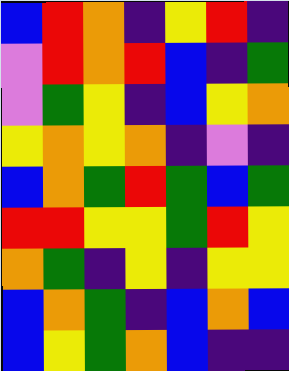[["blue", "red", "orange", "indigo", "yellow", "red", "indigo"], ["violet", "red", "orange", "red", "blue", "indigo", "green"], ["violet", "green", "yellow", "indigo", "blue", "yellow", "orange"], ["yellow", "orange", "yellow", "orange", "indigo", "violet", "indigo"], ["blue", "orange", "green", "red", "green", "blue", "green"], ["red", "red", "yellow", "yellow", "green", "red", "yellow"], ["orange", "green", "indigo", "yellow", "indigo", "yellow", "yellow"], ["blue", "orange", "green", "indigo", "blue", "orange", "blue"], ["blue", "yellow", "green", "orange", "blue", "indigo", "indigo"]]